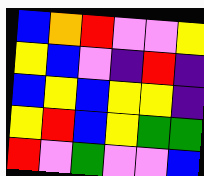[["blue", "orange", "red", "violet", "violet", "yellow"], ["yellow", "blue", "violet", "indigo", "red", "indigo"], ["blue", "yellow", "blue", "yellow", "yellow", "indigo"], ["yellow", "red", "blue", "yellow", "green", "green"], ["red", "violet", "green", "violet", "violet", "blue"]]